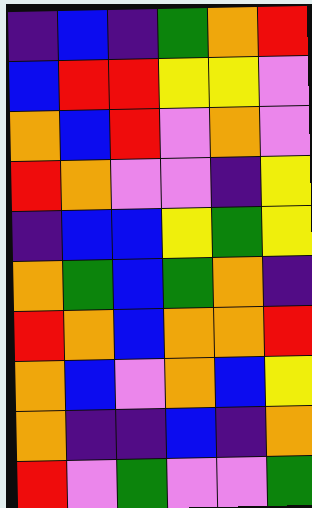[["indigo", "blue", "indigo", "green", "orange", "red"], ["blue", "red", "red", "yellow", "yellow", "violet"], ["orange", "blue", "red", "violet", "orange", "violet"], ["red", "orange", "violet", "violet", "indigo", "yellow"], ["indigo", "blue", "blue", "yellow", "green", "yellow"], ["orange", "green", "blue", "green", "orange", "indigo"], ["red", "orange", "blue", "orange", "orange", "red"], ["orange", "blue", "violet", "orange", "blue", "yellow"], ["orange", "indigo", "indigo", "blue", "indigo", "orange"], ["red", "violet", "green", "violet", "violet", "green"]]